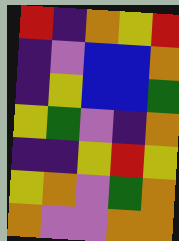[["red", "indigo", "orange", "yellow", "red"], ["indigo", "violet", "blue", "blue", "orange"], ["indigo", "yellow", "blue", "blue", "green"], ["yellow", "green", "violet", "indigo", "orange"], ["indigo", "indigo", "yellow", "red", "yellow"], ["yellow", "orange", "violet", "green", "orange"], ["orange", "violet", "violet", "orange", "orange"]]